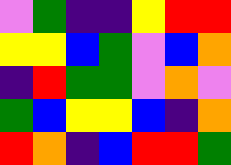[["violet", "green", "indigo", "indigo", "yellow", "red", "red"], ["yellow", "yellow", "blue", "green", "violet", "blue", "orange"], ["indigo", "red", "green", "green", "violet", "orange", "violet"], ["green", "blue", "yellow", "yellow", "blue", "indigo", "orange"], ["red", "orange", "indigo", "blue", "red", "red", "green"]]